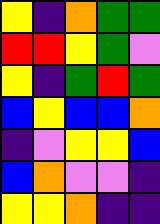[["yellow", "indigo", "orange", "green", "green"], ["red", "red", "yellow", "green", "violet"], ["yellow", "indigo", "green", "red", "green"], ["blue", "yellow", "blue", "blue", "orange"], ["indigo", "violet", "yellow", "yellow", "blue"], ["blue", "orange", "violet", "violet", "indigo"], ["yellow", "yellow", "orange", "indigo", "indigo"]]